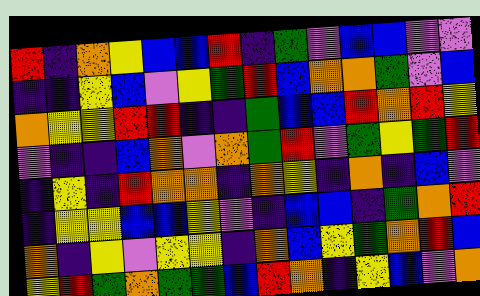[["red", "indigo", "orange", "yellow", "blue", "blue", "red", "indigo", "green", "violet", "blue", "blue", "violet", "violet"], ["indigo", "indigo", "yellow", "blue", "violet", "yellow", "green", "red", "blue", "orange", "orange", "green", "violet", "blue"], ["orange", "yellow", "yellow", "red", "red", "indigo", "indigo", "green", "blue", "blue", "red", "orange", "red", "yellow"], ["violet", "indigo", "indigo", "blue", "orange", "violet", "orange", "green", "red", "violet", "green", "yellow", "green", "red"], ["indigo", "yellow", "indigo", "red", "orange", "orange", "indigo", "orange", "yellow", "indigo", "orange", "indigo", "blue", "violet"], ["indigo", "yellow", "yellow", "blue", "blue", "yellow", "violet", "indigo", "blue", "blue", "indigo", "green", "orange", "red"], ["orange", "indigo", "yellow", "violet", "yellow", "yellow", "indigo", "orange", "blue", "yellow", "green", "orange", "red", "blue"], ["yellow", "red", "green", "orange", "green", "green", "blue", "red", "orange", "indigo", "yellow", "blue", "violet", "orange"]]